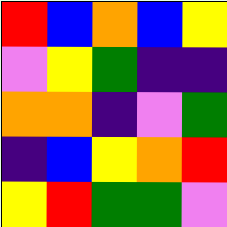[["red", "blue", "orange", "blue", "yellow"], ["violet", "yellow", "green", "indigo", "indigo"], ["orange", "orange", "indigo", "violet", "green"], ["indigo", "blue", "yellow", "orange", "red"], ["yellow", "red", "green", "green", "violet"]]